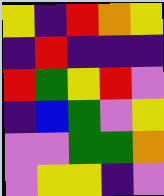[["yellow", "indigo", "red", "orange", "yellow"], ["indigo", "red", "indigo", "indigo", "indigo"], ["red", "green", "yellow", "red", "violet"], ["indigo", "blue", "green", "violet", "yellow"], ["violet", "violet", "green", "green", "orange"], ["violet", "yellow", "yellow", "indigo", "violet"]]